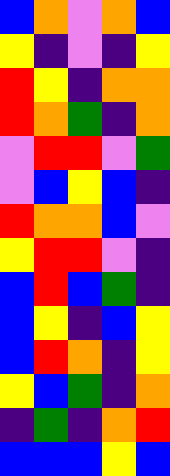[["blue", "orange", "violet", "orange", "blue"], ["yellow", "indigo", "violet", "indigo", "yellow"], ["red", "yellow", "indigo", "orange", "orange"], ["red", "orange", "green", "indigo", "orange"], ["violet", "red", "red", "violet", "green"], ["violet", "blue", "yellow", "blue", "indigo"], ["red", "orange", "orange", "blue", "violet"], ["yellow", "red", "red", "violet", "indigo"], ["blue", "red", "blue", "green", "indigo"], ["blue", "yellow", "indigo", "blue", "yellow"], ["blue", "red", "orange", "indigo", "yellow"], ["yellow", "blue", "green", "indigo", "orange"], ["indigo", "green", "indigo", "orange", "red"], ["blue", "blue", "blue", "yellow", "blue"]]